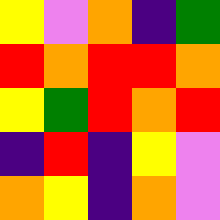[["yellow", "violet", "orange", "indigo", "green"], ["red", "orange", "red", "red", "orange"], ["yellow", "green", "red", "orange", "red"], ["indigo", "red", "indigo", "yellow", "violet"], ["orange", "yellow", "indigo", "orange", "violet"]]